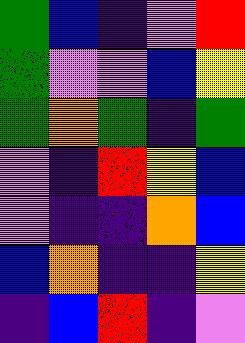[["green", "blue", "indigo", "violet", "red"], ["green", "violet", "violet", "blue", "yellow"], ["green", "orange", "green", "indigo", "green"], ["violet", "indigo", "red", "yellow", "blue"], ["violet", "indigo", "indigo", "orange", "blue"], ["blue", "orange", "indigo", "indigo", "yellow"], ["indigo", "blue", "red", "indigo", "violet"]]